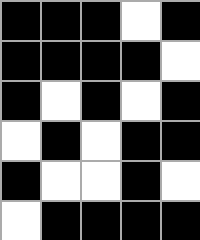[["black", "black", "black", "white", "black"], ["black", "black", "black", "black", "white"], ["black", "white", "black", "white", "black"], ["white", "black", "white", "black", "black"], ["black", "white", "white", "black", "white"], ["white", "black", "black", "black", "black"]]